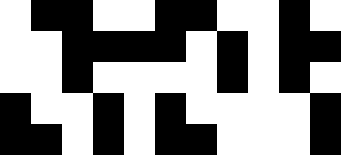[["white", "black", "black", "white", "white", "black", "black", "white", "white", "black", "white"], ["white", "white", "black", "black", "black", "black", "white", "black", "white", "black", "black"], ["white", "white", "black", "white", "white", "white", "white", "black", "white", "black", "white"], ["black", "white", "white", "black", "white", "black", "white", "white", "white", "white", "black"], ["black", "black", "white", "black", "white", "black", "black", "white", "white", "white", "black"]]